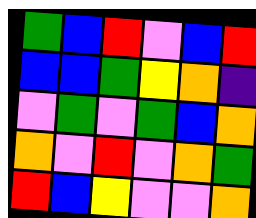[["green", "blue", "red", "violet", "blue", "red"], ["blue", "blue", "green", "yellow", "orange", "indigo"], ["violet", "green", "violet", "green", "blue", "orange"], ["orange", "violet", "red", "violet", "orange", "green"], ["red", "blue", "yellow", "violet", "violet", "orange"]]